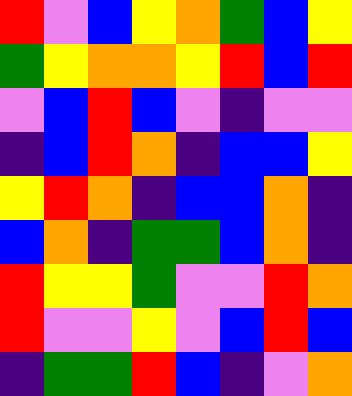[["red", "violet", "blue", "yellow", "orange", "green", "blue", "yellow"], ["green", "yellow", "orange", "orange", "yellow", "red", "blue", "red"], ["violet", "blue", "red", "blue", "violet", "indigo", "violet", "violet"], ["indigo", "blue", "red", "orange", "indigo", "blue", "blue", "yellow"], ["yellow", "red", "orange", "indigo", "blue", "blue", "orange", "indigo"], ["blue", "orange", "indigo", "green", "green", "blue", "orange", "indigo"], ["red", "yellow", "yellow", "green", "violet", "violet", "red", "orange"], ["red", "violet", "violet", "yellow", "violet", "blue", "red", "blue"], ["indigo", "green", "green", "red", "blue", "indigo", "violet", "orange"]]